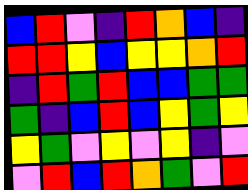[["blue", "red", "violet", "indigo", "red", "orange", "blue", "indigo"], ["red", "red", "yellow", "blue", "yellow", "yellow", "orange", "red"], ["indigo", "red", "green", "red", "blue", "blue", "green", "green"], ["green", "indigo", "blue", "red", "blue", "yellow", "green", "yellow"], ["yellow", "green", "violet", "yellow", "violet", "yellow", "indigo", "violet"], ["violet", "red", "blue", "red", "orange", "green", "violet", "red"]]